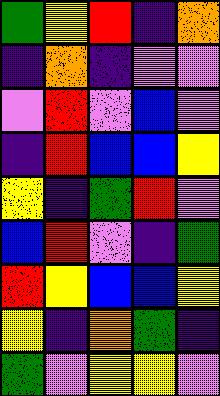[["green", "yellow", "red", "indigo", "orange"], ["indigo", "orange", "indigo", "violet", "violet"], ["violet", "red", "violet", "blue", "violet"], ["indigo", "red", "blue", "blue", "yellow"], ["yellow", "indigo", "green", "red", "violet"], ["blue", "red", "violet", "indigo", "green"], ["red", "yellow", "blue", "blue", "yellow"], ["yellow", "indigo", "orange", "green", "indigo"], ["green", "violet", "yellow", "yellow", "violet"]]